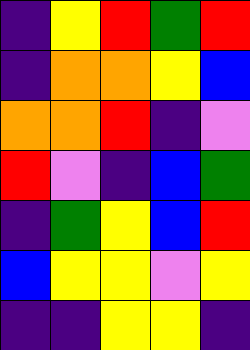[["indigo", "yellow", "red", "green", "red"], ["indigo", "orange", "orange", "yellow", "blue"], ["orange", "orange", "red", "indigo", "violet"], ["red", "violet", "indigo", "blue", "green"], ["indigo", "green", "yellow", "blue", "red"], ["blue", "yellow", "yellow", "violet", "yellow"], ["indigo", "indigo", "yellow", "yellow", "indigo"]]